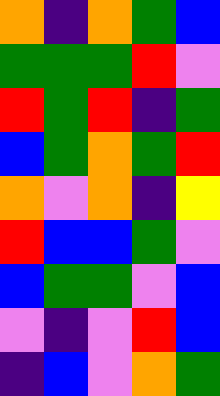[["orange", "indigo", "orange", "green", "blue"], ["green", "green", "green", "red", "violet"], ["red", "green", "red", "indigo", "green"], ["blue", "green", "orange", "green", "red"], ["orange", "violet", "orange", "indigo", "yellow"], ["red", "blue", "blue", "green", "violet"], ["blue", "green", "green", "violet", "blue"], ["violet", "indigo", "violet", "red", "blue"], ["indigo", "blue", "violet", "orange", "green"]]